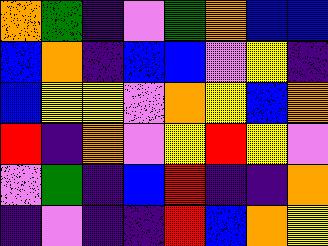[["orange", "green", "indigo", "violet", "green", "orange", "blue", "blue"], ["blue", "orange", "indigo", "blue", "blue", "violet", "yellow", "indigo"], ["blue", "yellow", "yellow", "violet", "orange", "yellow", "blue", "orange"], ["red", "indigo", "orange", "violet", "yellow", "red", "yellow", "violet"], ["violet", "green", "indigo", "blue", "red", "indigo", "indigo", "orange"], ["indigo", "violet", "indigo", "indigo", "red", "blue", "orange", "yellow"]]